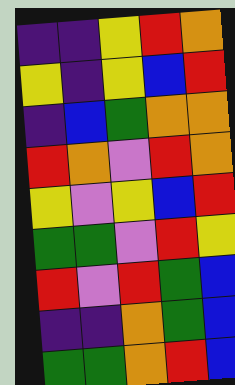[["indigo", "indigo", "yellow", "red", "orange"], ["yellow", "indigo", "yellow", "blue", "red"], ["indigo", "blue", "green", "orange", "orange"], ["red", "orange", "violet", "red", "orange"], ["yellow", "violet", "yellow", "blue", "red"], ["green", "green", "violet", "red", "yellow"], ["red", "violet", "red", "green", "blue"], ["indigo", "indigo", "orange", "green", "blue"], ["green", "green", "orange", "red", "blue"]]